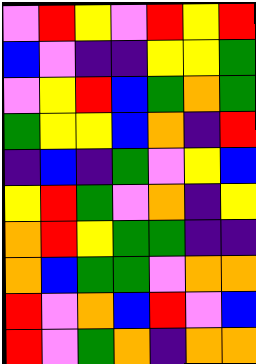[["violet", "red", "yellow", "violet", "red", "yellow", "red"], ["blue", "violet", "indigo", "indigo", "yellow", "yellow", "green"], ["violet", "yellow", "red", "blue", "green", "orange", "green"], ["green", "yellow", "yellow", "blue", "orange", "indigo", "red"], ["indigo", "blue", "indigo", "green", "violet", "yellow", "blue"], ["yellow", "red", "green", "violet", "orange", "indigo", "yellow"], ["orange", "red", "yellow", "green", "green", "indigo", "indigo"], ["orange", "blue", "green", "green", "violet", "orange", "orange"], ["red", "violet", "orange", "blue", "red", "violet", "blue"], ["red", "violet", "green", "orange", "indigo", "orange", "orange"]]